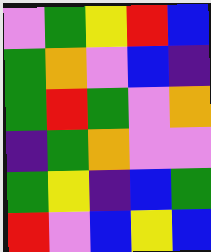[["violet", "green", "yellow", "red", "blue"], ["green", "orange", "violet", "blue", "indigo"], ["green", "red", "green", "violet", "orange"], ["indigo", "green", "orange", "violet", "violet"], ["green", "yellow", "indigo", "blue", "green"], ["red", "violet", "blue", "yellow", "blue"]]